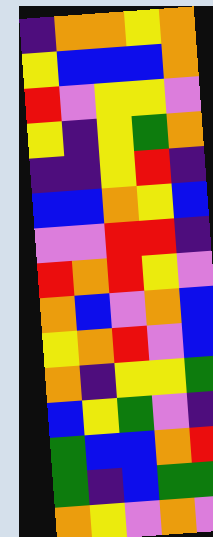[["indigo", "orange", "orange", "yellow", "orange"], ["yellow", "blue", "blue", "blue", "orange"], ["red", "violet", "yellow", "yellow", "violet"], ["yellow", "indigo", "yellow", "green", "orange"], ["indigo", "indigo", "yellow", "red", "indigo"], ["blue", "blue", "orange", "yellow", "blue"], ["violet", "violet", "red", "red", "indigo"], ["red", "orange", "red", "yellow", "violet"], ["orange", "blue", "violet", "orange", "blue"], ["yellow", "orange", "red", "violet", "blue"], ["orange", "indigo", "yellow", "yellow", "green"], ["blue", "yellow", "green", "violet", "indigo"], ["green", "blue", "blue", "orange", "red"], ["green", "indigo", "blue", "green", "green"], ["orange", "yellow", "violet", "orange", "violet"]]